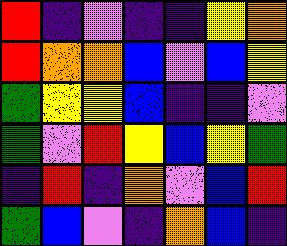[["red", "indigo", "violet", "indigo", "indigo", "yellow", "orange"], ["red", "orange", "orange", "blue", "violet", "blue", "yellow"], ["green", "yellow", "yellow", "blue", "indigo", "indigo", "violet"], ["green", "violet", "red", "yellow", "blue", "yellow", "green"], ["indigo", "red", "indigo", "orange", "violet", "blue", "red"], ["green", "blue", "violet", "indigo", "orange", "blue", "indigo"]]